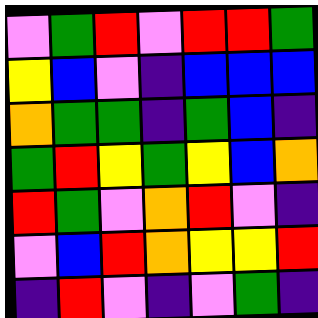[["violet", "green", "red", "violet", "red", "red", "green"], ["yellow", "blue", "violet", "indigo", "blue", "blue", "blue"], ["orange", "green", "green", "indigo", "green", "blue", "indigo"], ["green", "red", "yellow", "green", "yellow", "blue", "orange"], ["red", "green", "violet", "orange", "red", "violet", "indigo"], ["violet", "blue", "red", "orange", "yellow", "yellow", "red"], ["indigo", "red", "violet", "indigo", "violet", "green", "indigo"]]